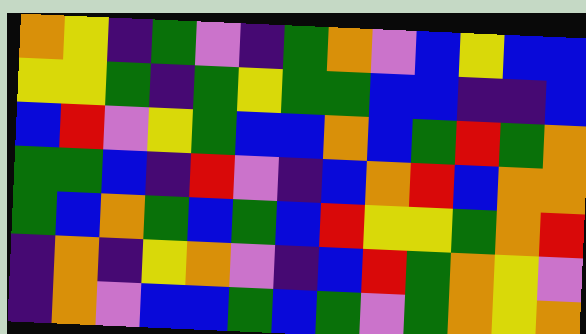[["orange", "yellow", "indigo", "green", "violet", "indigo", "green", "orange", "violet", "blue", "yellow", "blue", "blue"], ["yellow", "yellow", "green", "indigo", "green", "yellow", "green", "green", "blue", "blue", "indigo", "indigo", "blue"], ["blue", "red", "violet", "yellow", "green", "blue", "blue", "orange", "blue", "green", "red", "green", "orange"], ["green", "green", "blue", "indigo", "red", "violet", "indigo", "blue", "orange", "red", "blue", "orange", "orange"], ["green", "blue", "orange", "green", "blue", "green", "blue", "red", "yellow", "yellow", "green", "orange", "red"], ["indigo", "orange", "indigo", "yellow", "orange", "violet", "indigo", "blue", "red", "green", "orange", "yellow", "violet"], ["indigo", "orange", "violet", "blue", "blue", "green", "blue", "green", "violet", "green", "orange", "yellow", "orange"]]